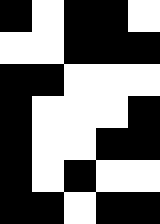[["black", "white", "black", "black", "white"], ["white", "white", "black", "black", "black"], ["black", "black", "white", "white", "white"], ["black", "white", "white", "white", "black"], ["black", "white", "white", "black", "black"], ["black", "white", "black", "white", "white"], ["black", "black", "white", "black", "black"]]